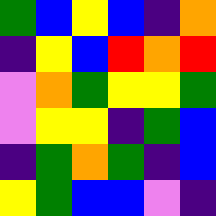[["green", "blue", "yellow", "blue", "indigo", "orange"], ["indigo", "yellow", "blue", "red", "orange", "red"], ["violet", "orange", "green", "yellow", "yellow", "green"], ["violet", "yellow", "yellow", "indigo", "green", "blue"], ["indigo", "green", "orange", "green", "indigo", "blue"], ["yellow", "green", "blue", "blue", "violet", "indigo"]]